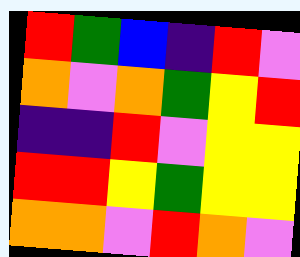[["red", "green", "blue", "indigo", "red", "violet"], ["orange", "violet", "orange", "green", "yellow", "red"], ["indigo", "indigo", "red", "violet", "yellow", "yellow"], ["red", "red", "yellow", "green", "yellow", "yellow"], ["orange", "orange", "violet", "red", "orange", "violet"]]